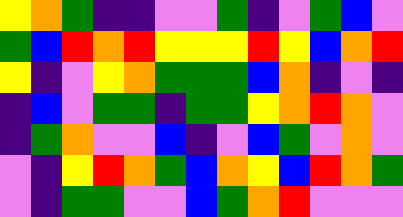[["yellow", "orange", "green", "indigo", "indigo", "violet", "violet", "green", "indigo", "violet", "green", "blue", "violet"], ["green", "blue", "red", "orange", "red", "yellow", "yellow", "yellow", "red", "yellow", "blue", "orange", "red"], ["yellow", "indigo", "violet", "yellow", "orange", "green", "green", "green", "blue", "orange", "indigo", "violet", "indigo"], ["indigo", "blue", "violet", "green", "green", "indigo", "green", "green", "yellow", "orange", "red", "orange", "violet"], ["indigo", "green", "orange", "violet", "violet", "blue", "indigo", "violet", "blue", "green", "violet", "orange", "violet"], ["violet", "indigo", "yellow", "red", "orange", "green", "blue", "orange", "yellow", "blue", "red", "orange", "green"], ["violet", "indigo", "green", "green", "violet", "violet", "blue", "green", "orange", "red", "violet", "violet", "violet"]]